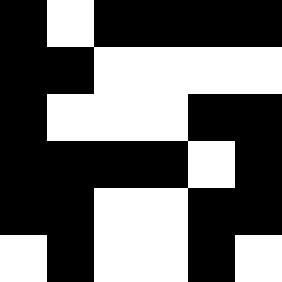[["black", "white", "black", "black", "black", "black"], ["black", "black", "white", "white", "white", "white"], ["black", "white", "white", "white", "black", "black"], ["black", "black", "black", "black", "white", "black"], ["black", "black", "white", "white", "black", "black"], ["white", "black", "white", "white", "black", "white"]]